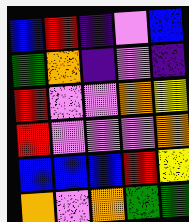[["blue", "red", "indigo", "violet", "blue"], ["green", "orange", "indigo", "violet", "indigo"], ["red", "violet", "violet", "orange", "yellow"], ["red", "violet", "violet", "violet", "orange"], ["blue", "blue", "blue", "red", "yellow"], ["orange", "violet", "orange", "green", "green"]]